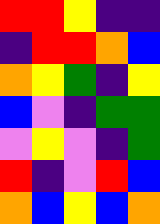[["red", "red", "yellow", "indigo", "indigo"], ["indigo", "red", "red", "orange", "blue"], ["orange", "yellow", "green", "indigo", "yellow"], ["blue", "violet", "indigo", "green", "green"], ["violet", "yellow", "violet", "indigo", "green"], ["red", "indigo", "violet", "red", "blue"], ["orange", "blue", "yellow", "blue", "orange"]]